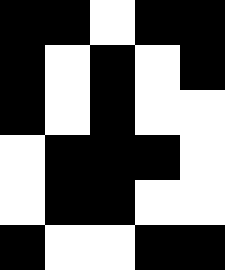[["black", "black", "white", "black", "black"], ["black", "white", "black", "white", "black"], ["black", "white", "black", "white", "white"], ["white", "black", "black", "black", "white"], ["white", "black", "black", "white", "white"], ["black", "white", "white", "black", "black"]]